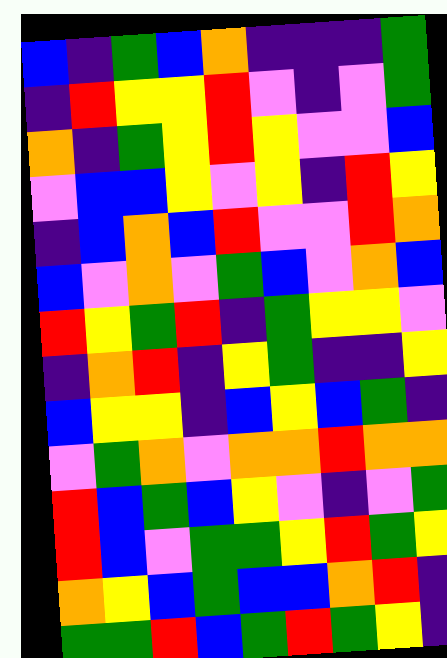[["blue", "indigo", "green", "blue", "orange", "indigo", "indigo", "indigo", "green"], ["indigo", "red", "yellow", "yellow", "red", "violet", "indigo", "violet", "green"], ["orange", "indigo", "green", "yellow", "red", "yellow", "violet", "violet", "blue"], ["violet", "blue", "blue", "yellow", "violet", "yellow", "indigo", "red", "yellow"], ["indigo", "blue", "orange", "blue", "red", "violet", "violet", "red", "orange"], ["blue", "violet", "orange", "violet", "green", "blue", "violet", "orange", "blue"], ["red", "yellow", "green", "red", "indigo", "green", "yellow", "yellow", "violet"], ["indigo", "orange", "red", "indigo", "yellow", "green", "indigo", "indigo", "yellow"], ["blue", "yellow", "yellow", "indigo", "blue", "yellow", "blue", "green", "indigo"], ["violet", "green", "orange", "violet", "orange", "orange", "red", "orange", "orange"], ["red", "blue", "green", "blue", "yellow", "violet", "indigo", "violet", "green"], ["red", "blue", "violet", "green", "green", "yellow", "red", "green", "yellow"], ["orange", "yellow", "blue", "green", "blue", "blue", "orange", "red", "indigo"], ["green", "green", "red", "blue", "green", "red", "green", "yellow", "indigo"]]